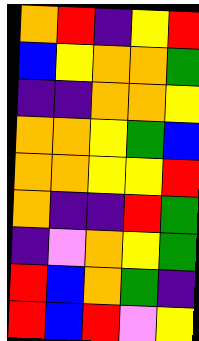[["orange", "red", "indigo", "yellow", "red"], ["blue", "yellow", "orange", "orange", "green"], ["indigo", "indigo", "orange", "orange", "yellow"], ["orange", "orange", "yellow", "green", "blue"], ["orange", "orange", "yellow", "yellow", "red"], ["orange", "indigo", "indigo", "red", "green"], ["indigo", "violet", "orange", "yellow", "green"], ["red", "blue", "orange", "green", "indigo"], ["red", "blue", "red", "violet", "yellow"]]